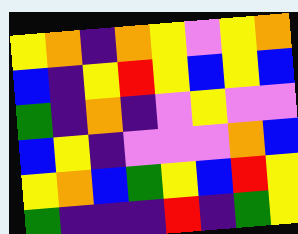[["yellow", "orange", "indigo", "orange", "yellow", "violet", "yellow", "orange"], ["blue", "indigo", "yellow", "red", "yellow", "blue", "yellow", "blue"], ["green", "indigo", "orange", "indigo", "violet", "yellow", "violet", "violet"], ["blue", "yellow", "indigo", "violet", "violet", "violet", "orange", "blue"], ["yellow", "orange", "blue", "green", "yellow", "blue", "red", "yellow"], ["green", "indigo", "indigo", "indigo", "red", "indigo", "green", "yellow"]]